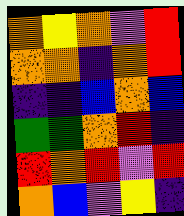[["orange", "yellow", "orange", "violet", "red"], ["orange", "orange", "indigo", "orange", "red"], ["indigo", "indigo", "blue", "orange", "blue"], ["green", "green", "orange", "red", "indigo"], ["red", "orange", "red", "violet", "red"], ["orange", "blue", "violet", "yellow", "indigo"]]